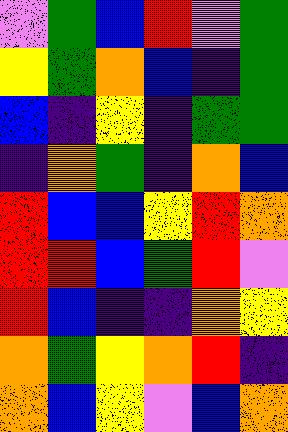[["violet", "green", "blue", "red", "violet", "green"], ["yellow", "green", "orange", "blue", "indigo", "green"], ["blue", "indigo", "yellow", "indigo", "green", "green"], ["indigo", "orange", "green", "indigo", "orange", "blue"], ["red", "blue", "blue", "yellow", "red", "orange"], ["red", "red", "blue", "green", "red", "violet"], ["red", "blue", "indigo", "indigo", "orange", "yellow"], ["orange", "green", "yellow", "orange", "red", "indigo"], ["orange", "blue", "yellow", "violet", "blue", "orange"]]